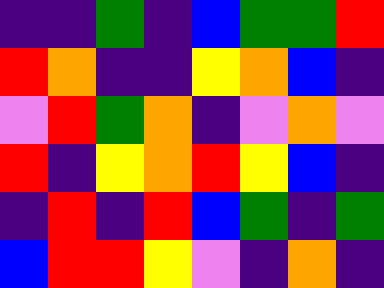[["indigo", "indigo", "green", "indigo", "blue", "green", "green", "red"], ["red", "orange", "indigo", "indigo", "yellow", "orange", "blue", "indigo"], ["violet", "red", "green", "orange", "indigo", "violet", "orange", "violet"], ["red", "indigo", "yellow", "orange", "red", "yellow", "blue", "indigo"], ["indigo", "red", "indigo", "red", "blue", "green", "indigo", "green"], ["blue", "red", "red", "yellow", "violet", "indigo", "orange", "indigo"]]